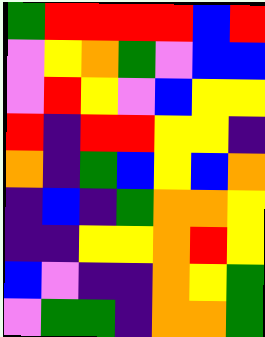[["green", "red", "red", "red", "red", "blue", "red"], ["violet", "yellow", "orange", "green", "violet", "blue", "blue"], ["violet", "red", "yellow", "violet", "blue", "yellow", "yellow"], ["red", "indigo", "red", "red", "yellow", "yellow", "indigo"], ["orange", "indigo", "green", "blue", "yellow", "blue", "orange"], ["indigo", "blue", "indigo", "green", "orange", "orange", "yellow"], ["indigo", "indigo", "yellow", "yellow", "orange", "red", "yellow"], ["blue", "violet", "indigo", "indigo", "orange", "yellow", "green"], ["violet", "green", "green", "indigo", "orange", "orange", "green"]]